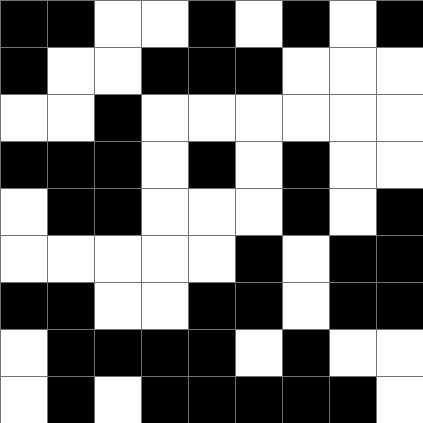[["black", "black", "white", "white", "black", "white", "black", "white", "black"], ["black", "white", "white", "black", "black", "black", "white", "white", "white"], ["white", "white", "black", "white", "white", "white", "white", "white", "white"], ["black", "black", "black", "white", "black", "white", "black", "white", "white"], ["white", "black", "black", "white", "white", "white", "black", "white", "black"], ["white", "white", "white", "white", "white", "black", "white", "black", "black"], ["black", "black", "white", "white", "black", "black", "white", "black", "black"], ["white", "black", "black", "black", "black", "white", "black", "white", "white"], ["white", "black", "white", "black", "black", "black", "black", "black", "white"]]